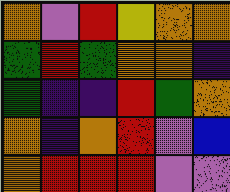[["orange", "violet", "red", "yellow", "orange", "orange"], ["green", "red", "green", "orange", "orange", "indigo"], ["green", "indigo", "indigo", "red", "green", "orange"], ["orange", "indigo", "orange", "red", "violet", "blue"], ["orange", "red", "red", "red", "violet", "violet"]]